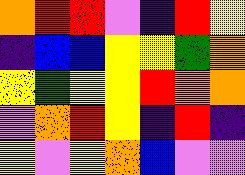[["orange", "red", "red", "violet", "indigo", "red", "yellow"], ["indigo", "blue", "blue", "yellow", "yellow", "green", "orange"], ["yellow", "green", "yellow", "yellow", "red", "orange", "orange"], ["violet", "orange", "red", "yellow", "indigo", "red", "indigo"], ["yellow", "violet", "yellow", "orange", "blue", "violet", "violet"]]